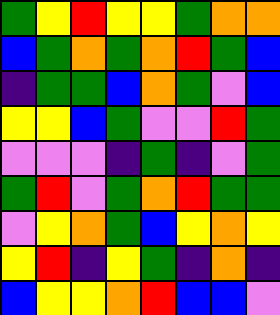[["green", "yellow", "red", "yellow", "yellow", "green", "orange", "orange"], ["blue", "green", "orange", "green", "orange", "red", "green", "blue"], ["indigo", "green", "green", "blue", "orange", "green", "violet", "blue"], ["yellow", "yellow", "blue", "green", "violet", "violet", "red", "green"], ["violet", "violet", "violet", "indigo", "green", "indigo", "violet", "green"], ["green", "red", "violet", "green", "orange", "red", "green", "green"], ["violet", "yellow", "orange", "green", "blue", "yellow", "orange", "yellow"], ["yellow", "red", "indigo", "yellow", "green", "indigo", "orange", "indigo"], ["blue", "yellow", "yellow", "orange", "red", "blue", "blue", "violet"]]